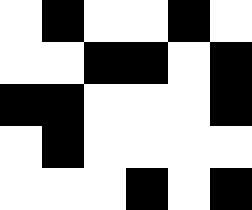[["white", "black", "white", "white", "black", "white"], ["white", "white", "black", "black", "white", "black"], ["black", "black", "white", "white", "white", "black"], ["white", "black", "white", "white", "white", "white"], ["white", "white", "white", "black", "white", "black"]]